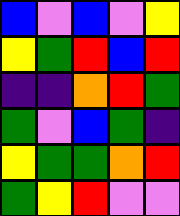[["blue", "violet", "blue", "violet", "yellow"], ["yellow", "green", "red", "blue", "red"], ["indigo", "indigo", "orange", "red", "green"], ["green", "violet", "blue", "green", "indigo"], ["yellow", "green", "green", "orange", "red"], ["green", "yellow", "red", "violet", "violet"]]